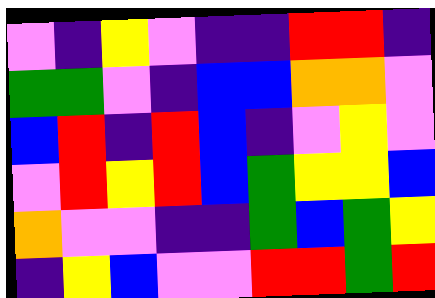[["violet", "indigo", "yellow", "violet", "indigo", "indigo", "red", "red", "indigo"], ["green", "green", "violet", "indigo", "blue", "blue", "orange", "orange", "violet"], ["blue", "red", "indigo", "red", "blue", "indigo", "violet", "yellow", "violet"], ["violet", "red", "yellow", "red", "blue", "green", "yellow", "yellow", "blue"], ["orange", "violet", "violet", "indigo", "indigo", "green", "blue", "green", "yellow"], ["indigo", "yellow", "blue", "violet", "violet", "red", "red", "green", "red"]]